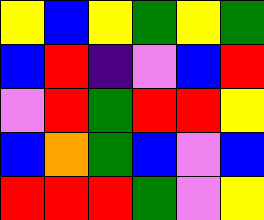[["yellow", "blue", "yellow", "green", "yellow", "green"], ["blue", "red", "indigo", "violet", "blue", "red"], ["violet", "red", "green", "red", "red", "yellow"], ["blue", "orange", "green", "blue", "violet", "blue"], ["red", "red", "red", "green", "violet", "yellow"]]